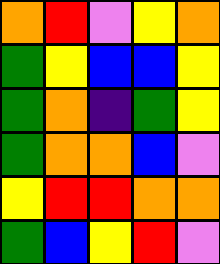[["orange", "red", "violet", "yellow", "orange"], ["green", "yellow", "blue", "blue", "yellow"], ["green", "orange", "indigo", "green", "yellow"], ["green", "orange", "orange", "blue", "violet"], ["yellow", "red", "red", "orange", "orange"], ["green", "blue", "yellow", "red", "violet"]]